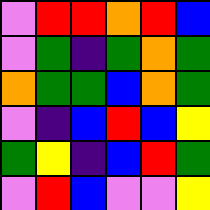[["violet", "red", "red", "orange", "red", "blue"], ["violet", "green", "indigo", "green", "orange", "green"], ["orange", "green", "green", "blue", "orange", "green"], ["violet", "indigo", "blue", "red", "blue", "yellow"], ["green", "yellow", "indigo", "blue", "red", "green"], ["violet", "red", "blue", "violet", "violet", "yellow"]]